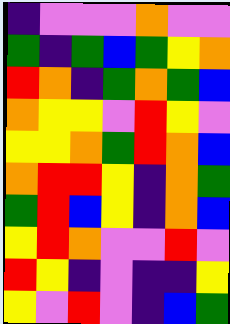[["indigo", "violet", "violet", "violet", "orange", "violet", "violet"], ["green", "indigo", "green", "blue", "green", "yellow", "orange"], ["red", "orange", "indigo", "green", "orange", "green", "blue"], ["orange", "yellow", "yellow", "violet", "red", "yellow", "violet"], ["yellow", "yellow", "orange", "green", "red", "orange", "blue"], ["orange", "red", "red", "yellow", "indigo", "orange", "green"], ["green", "red", "blue", "yellow", "indigo", "orange", "blue"], ["yellow", "red", "orange", "violet", "violet", "red", "violet"], ["red", "yellow", "indigo", "violet", "indigo", "indigo", "yellow"], ["yellow", "violet", "red", "violet", "indigo", "blue", "green"]]